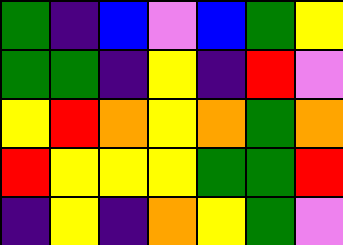[["green", "indigo", "blue", "violet", "blue", "green", "yellow"], ["green", "green", "indigo", "yellow", "indigo", "red", "violet"], ["yellow", "red", "orange", "yellow", "orange", "green", "orange"], ["red", "yellow", "yellow", "yellow", "green", "green", "red"], ["indigo", "yellow", "indigo", "orange", "yellow", "green", "violet"]]